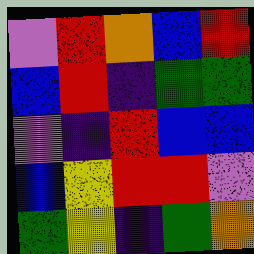[["violet", "red", "orange", "blue", "red"], ["blue", "red", "indigo", "green", "green"], ["violet", "indigo", "red", "blue", "blue"], ["blue", "yellow", "red", "red", "violet"], ["green", "yellow", "indigo", "green", "orange"]]